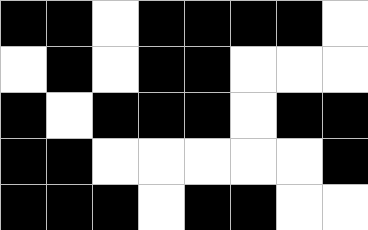[["black", "black", "white", "black", "black", "black", "black", "white"], ["white", "black", "white", "black", "black", "white", "white", "white"], ["black", "white", "black", "black", "black", "white", "black", "black"], ["black", "black", "white", "white", "white", "white", "white", "black"], ["black", "black", "black", "white", "black", "black", "white", "white"]]